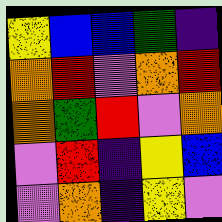[["yellow", "blue", "blue", "green", "indigo"], ["orange", "red", "violet", "orange", "red"], ["orange", "green", "red", "violet", "orange"], ["violet", "red", "indigo", "yellow", "blue"], ["violet", "orange", "indigo", "yellow", "violet"]]